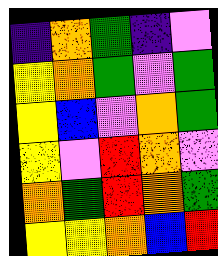[["indigo", "orange", "green", "indigo", "violet"], ["yellow", "orange", "green", "violet", "green"], ["yellow", "blue", "violet", "orange", "green"], ["yellow", "violet", "red", "orange", "violet"], ["orange", "green", "red", "orange", "green"], ["yellow", "yellow", "orange", "blue", "red"]]